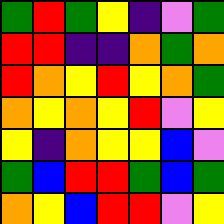[["green", "red", "green", "yellow", "indigo", "violet", "green"], ["red", "red", "indigo", "indigo", "orange", "green", "orange"], ["red", "orange", "yellow", "red", "yellow", "orange", "green"], ["orange", "yellow", "orange", "yellow", "red", "violet", "yellow"], ["yellow", "indigo", "orange", "yellow", "yellow", "blue", "violet"], ["green", "blue", "red", "red", "green", "blue", "green"], ["orange", "yellow", "blue", "red", "red", "violet", "yellow"]]